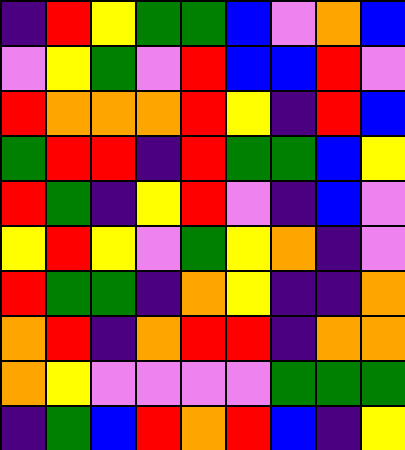[["indigo", "red", "yellow", "green", "green", "blue", "violet", "orange", "blue"], ["violet", "yellow", "green", "violet", "red", "blue", "blue", "red", "violet"], ["red", "orange", "orange", "orange", "red", "yellow", "indigo", "red", "blue"], ["green", "red", "red", "indigo", "red", "green", "green", "blue", "yellow"], ["red", "green", "indigo", "yellow", "red", "violet", "indigo", "blue", "violet"], ["yellow", "red", "yellow", "violet", "green", "yellow", "orange", "indigo", "violet"], ["red", "green", "green", "indigo", "orange", "yellow", "indigo", "indigo", "orange"], ["orange", "red", "indigo", "orange", "red", "red", "indigo", "orange", "orange"], ["orange", "yellow", "violet", "violet", "violet", "violet", "green", "green", "green"], ["indigo", "green", "blue", "red", "orange", "red", "blue", "indigo", "yellow"]]